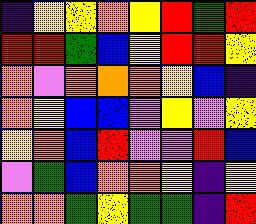[["indigo", "yellow", "yellow", "orange", "yellow", "red", "green", "red"], ["red", "red", "green", "blue", "yellow", "red", "red", "yellow"], ["orange", "violet", "orange", "orange", "orange", "yellow", "blue", "indigo"], ["orange", "yellow", "blue", "blue", "violet", "yellow", "violet", "yellow"], ["yellow", "orange", "blue", "red", "violet", "violet", "red", "blue"], ["violet", "green", "blue", "orange", "orange", "yellow", "indigo", "yellow"], ["orange", "orange", "green", "yellow", "green", "green", "indigo", "red"]]